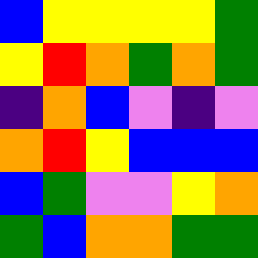[["blue", "yellow", "yellow", "yellow", "yellow", "green"], ["yellow", "red", "orange", "green", "orange", "green"], ["indigo", "orange", "blue", "violet", "indigo", "violet"], ["orange", "red", "yellow", "blue", "blue", "blue"], ["blue", "green", "violet", "violet", "yellow", "orange"], ["green", "blue", "orange", "orange", "green", "green"]]